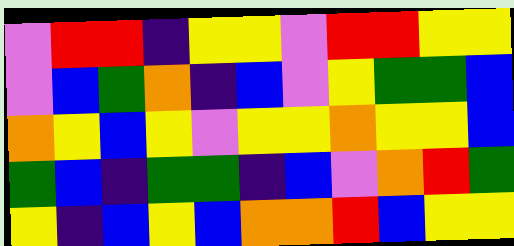[["violet", "red", "red", "indigo", "yellow", "yellow", "violet", "red", "red", "yellow", "yellow"], ["violet", "blue", "green", "orange", "indigo", "blue", "violet", "yellow", "green", "green", "blue"], ["orange", "yellow", "blue", "yellow", "violet", "yellow", "yellow", "orange", "yellow", "yellow", "blue"], ["green", "blue", "indigo", "green", "green", "indigo", "blue", "violet", "orange", "red", "green"], ["yellow", "indigo", "blue", "yellow", "blue", "orange", "orange", "red", "blue", "yellow", "yellow"]]